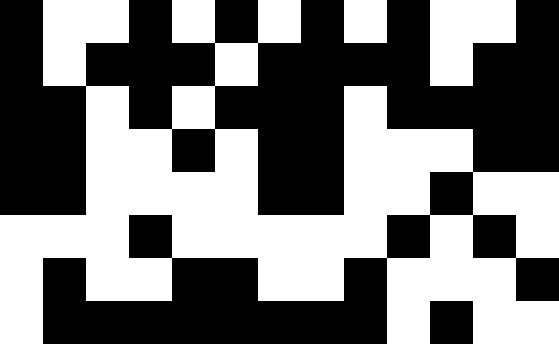[["black", "white", "white", "black", "white", "black", "white", "black", "white", "black", "white", "white", "black"], ["black", "white", "black", "black", "black", "white", "black", "black", "black", "black", "white", "black", "black"], ["black", "black", "white", "black", "white", "black", "black", "black", "white", "black", "black", "black", "black"], ["black", "black", "white", "white", "black", "white", "black", "black", "white", "white", "white", "black", "black"], ["black", "black", "white", "white", "white", "white", "black", "black", "white", "white", "black", "white", "white"], ["white", "white", "white", "black", "white", "white", "white", "white", "white", "black", "white", "black", "white"], ["white", "black", "white", "white", "black", "black", "white", "white", "black", "white", "white", "white", "black"], ["white", "black", "black", "black", "black", "black", "black", "black", "black", "white", "black", "white", "white"]]